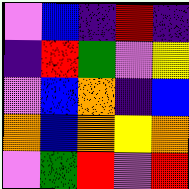[["violet", "blue", "indigo", "red", "indigo"], ["indigo", "red", "green", "violet", "yellow"], ["violet", "blue", "orange", "indigo", "blue"], ["orange", "blue", "orange", "yellow", "orange"], ["violet", "green", "red", "violet", "red"]]